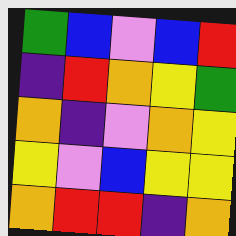[["green", "blue", "violet", "blue", "red"], ["indigo", "red", "orange", "yellow", "green"], ["orange", "indigo", "violet", "orange", "yellow"], ["yellow", "violet", "blue", "yellow", "yellow"], ["orange", "red", "red", "indigo", "orange"]]